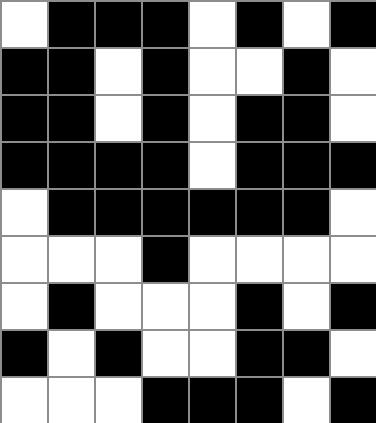[["white", "black", "black", "black", "white", "black", "white", "black"], ["black", "black", "white", "black", "white", "white", "black", "white"], ["black", "black", "white", "black", "white", "black", "black", "white"], ["black", "black", "black", "black", "white", "black", "black", "black"], ["white", "black", "black", "black", "black", "black", "black", "white"], ["white", "white", "white", "black", "white", "white", "white", "white"], ["white", "black", "white", "white", "white", "black", "white", "black"], ["black", "white", "black", "white", "white", "black", "black", "white"], ["white", "white", "white", "black", "black", "black", "white", "black"]]